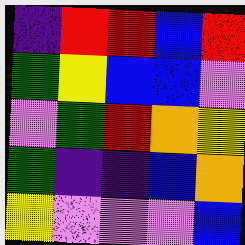[["indigo", "red", "red", "blue", "red"], ["green", "yellow", "blue", "blue", "violet"], ["violet", "green", "red", "orange", "yellow"], ["green", "indigo", "indigo", "blue", "orange"], ["yellow", "violet", "violet", "violet", "blue"]]